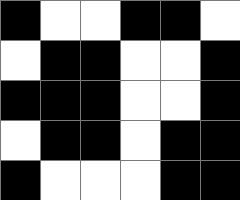[["black", "white", "white", "black", "black", "white"], ["white", "black", "black", "white", "white", "black"], ["black", "black", "black", "white", "white", "black"], ["white", "black", "black", "white", "black", "black"], ["black", "white", "white", "white", "black", "black"]]